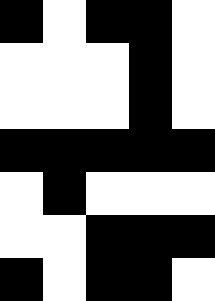[["black", "white", "black", "black", "white"], ["white", "white", "white", "black", "white"], ["white", "white", "white", "black", "white"], ["black", "black", "black", "black", "black"], ["white", "black", "white", "white", "white"], ["white", "white", "black", "black", "black"], ["black", "white", "black", "black", "white"]]